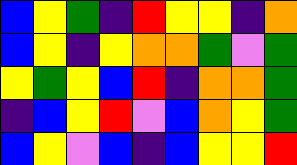[["blue", "yellow", "green", "indigo", "red", "yellow", "yellow", "indigo", "orange"], ["blue", "yellow", "indigo", "yellow", "orange", "orange", "green", "violet", "green"], ["yellow", "green", "yellow", "blue", "red", "indigo", "orange", "orange", "green"], ["indigo", "blue", "yellow", "red", "violet", "blue", "orange", "yellow", "green"], ["blue", "yellow", "violet", "blue", "indigo", "blue", "yellow", "yellow", "red"]]